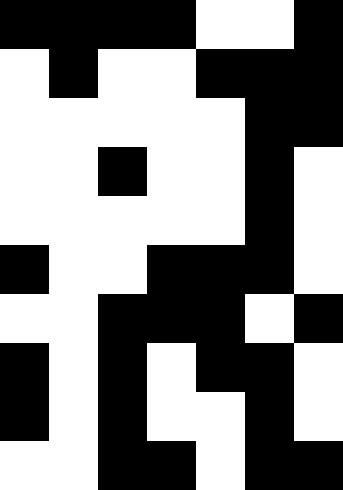[["black", "black", "black", "black", "white", "white", "black"], ["white", "black", "white", "white", "black", "black", "black"], ["white", "white", "white", "white", "white", "black", "black"], ["white", "white", "black", "white", "white", "black", "white"], ["white", "white", "white", "white", "white", "black", "white"], ["black", "white", "white", "black", "black", "black", "white"], ["white", "white", "black", "black", "black", "white", "black"], ["black", "white", "black", "white", "black", "black", "white"], ["black", "white", "black", "white", "white", "black", "white"], ["white", "white", "black", "black", "white", "black", "black"]]